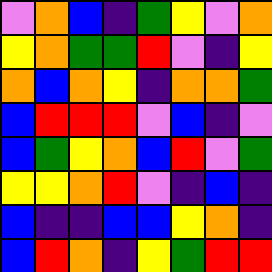[["violet", "orange", "blue", "indigo", "green", "yellow", "violet", "orange"], ["yellow", "orange", "green", "green", "red", "violet", "indigo", "yellow"], ["orange", "blue", "orange", "yellow", "indigo", "orange", "orange", "green"], ["blue", "red", "red", "red", "violet", "blue", "indigo", "violet"], ["blue", "green", "yellow", "orange", "blue", "red", "violet", "green"], ["yellow", "yellow", "orange", "red", "violet", "indigo", "blue", "indigo"], ["blue", "indigo", "indigo", "blue", "blue", "yellow", "orange", "indigo"], ["blue", "red", "orange", "indigo", "yellow", "green", "red", "red"]]